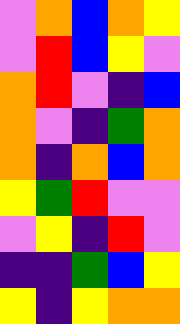[["violet", "orange", "blue", "orange", "yellow"], ["violet", "red", "blue", "yellow", "violet"], ["orange", "red", "violet", "indigo", "blue"], ["orange", "violet", "indigo", "green", "orange"], ["orange", "indigo", "orange", "blue", "orange"], ["yellow", "green", "red", "violet", "violet"], ["violet", "yellow", "indigo", "red", "violet"], ["indigo", "indigo", "green", "blue", "yellow"], ["yellow", "indigo", "yellow", "orange", "orange"]]